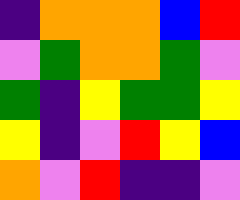[["indigo", "orange", "orange", "orange", "blue", "red"], ["violet", "green", "orange", "orange", "green", "violet"], ["green", "indigo", "yellow", "green", "green", "yellow"], ["yellow", "indigo", "violet", "red", "yellow", "blue"], ["orange", "violet", "red", "indigo", "indigo", "violet"]]